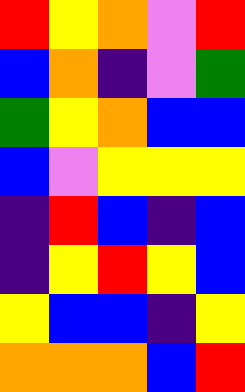[["red", "yellow", "orange", "violet", "red"], ["blue", "orange", "indigo", "violet", "green"], ["green", "yellow", "orange", "blue", "blue"], ["blue", "violet", "yellow", "yellow", "yellow"], ["indigo", "red", "blue", "indigo", "blue"], ["indigo", "yellow", "red", "yellow", "blue"], ["yellow", "blue", "blue", "indigo", "yellow"], ["orange", "orange", "orange", "blue", "red"]]